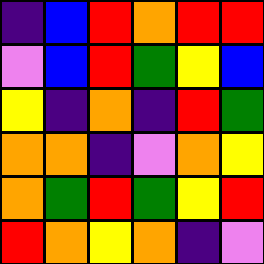[["indigo", "blue", "red", "orange", "red", "red"], ["violet", "blue", "red", "green", "yellow", "blue"], ["yellow", "indigo", "orange", "indigo", "red", "green"], ["orange", "orange", "indigo", "violet", "orange", "yellow"], ["orange", "green", "red", "green", "yellow", "red"], ["red", "orange", "yellow", "orange", "indigo", "violet"]]